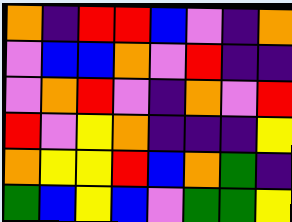[["orange", "indigo", "red", "red", "blue", "violet", "indigo", "orange"], ["violet", "blue", "blue", "orange", "violet", "red", "indigo", "indigo"], ["violet", "orange", "red", "violet", "indigo", "orange", "violet", "red"], ["red", "violet", "yellow", "orange", "indigo", "indigo", "indigo", "yellow"], ["orange", "yellow", "yellow", "red", "blue", "orange", "green", "indigo"], ["green", "blue", "yellow", "blue", "violet", "green", "green", "yellow"]]